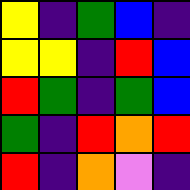[["yellow", "indigo", "green", "blue", "indigo"], ["yellow", "yellow", "indigo", "red", "blue"], ["red", "green", "indigo", "green", "blue"], ["green", "indigo", "red", "orange", "red"], ["red", "indigo", "orange", "violet", "indigo"]]